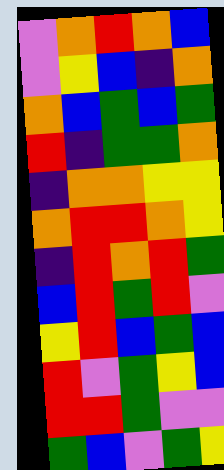[["violet", "orange", "red", "orange", "blue"], ["violet", "yellow", "blue", "indigo", "orange"], ["orange", "blue", "green", "blue", "green"], ["red", "indigo", "green", "green", "orange"], ["indigo", "orange", "orange", "yellow", "yellow"], ["orange", "red", "red", "orange", "yellow"], ["indigo", "red", "orange", "red", "green"], ["blue", "red", "green", "red", "violet"], ["yellow", "red", "blue", "green", "blue"], ["red", "violet", "green", "yellow", "blue"], ["red", "red", "green", "violet", "violet"], ["green", "blue", "violet", "green", "yellow"]]